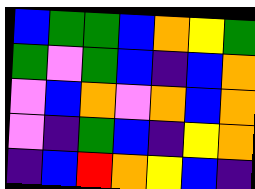[["blue", "green", "green", "blue", "orange", "yellow", "green"], ["green", "violet", "green", "blue", "indigo", "blue", "orange"], ["violet", "blue", "orange", "violet", "orange", "blue", "orange"], ["violet", "indigo", "green", "blue", "indigo", "yellow", "orange"], ["indigo", "blue", "red", "orange", "yellow", "blue", "indigo"]]